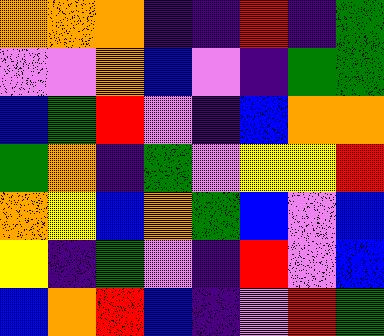[["orange", "orange", "orange", "indigo", "indigo", "red", "indigo", "green"], ["violet", "violet", "orange", "blue", "violet", "indigo", "green", "green"], ["blue", "green", "red", "violet", "indigo", "blue", "orange", "orange"], ["green", "orange", "indigo", "green", "violet", "yellow", "yellow", "red"], ["orange", "yellow", "blue", "orange", "green", "blue", "violet", "blue"], ["yellow", "indigo", "green", "violet", "indigo", "red", "violet", "blue"], ["blue", "orange", "red", "blue", "indigo", "violet", "red", "green"]]